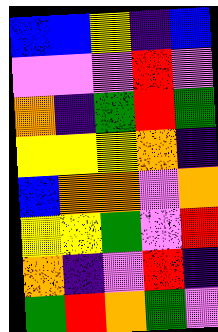[["blue", "blue", "yellow", "indigo", "blue"], ["violet", "violet", "violet", "red", "violet"], ["orange", "indigo", "green", "red", "green"], ["yellow", "yellow", "yellow", "orange", "indigo"], ["blue", "orange", "orange", "violet", "orange"], ["yellow", "yellow", "green", "violet", "red"], ["orange", "indigo", "violet", "red", "indigo"], ["green", "red", "orange", "green", "violet"]]